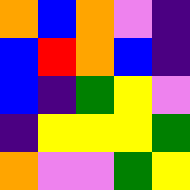[["orange", "blue", "orange", "violet", "indigo"], ["blue", "red", "orange", "blue", "indigo"], ["blue", "indigo", "green", "yellow", "violet"], ["indigo", "yellow", "yellow", "yellow", "green"], ["orange", "violet", "violet", "green", "yellow"]]